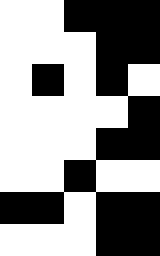[["white", "white", "black", "black", "black"], ["white", "white", "white", "black", "black"], ["white", "black", "white", "black", "white"], ["white", "white", "white", "white", "black"], ["white", "white", "white", "black", "black"], ["white", "white", "black", "white", "white"], ["black", "black", "white", "black", "black"], ["white", "white", "white", "black", "black"]]